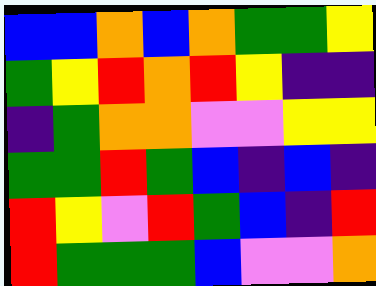[["blue", "blue", "orange", "blue", "orange", "green", "green", "yellow"], ["green", "yellow", "red", "orange", "red", "yellow", "indigo", "indigo"], ["indigo", "green", "orange", "orange", "violet", "violet", "yellow", "yellow"], ["green", "green", "red", "green", "blue", "indigo", "blue", "indigo"], ["red", "yellow", "violet", "red", "green", "blue", "indigo", "red"], ["red", "green", "green", "green", "blue", "violet", "violet", "orange"]]